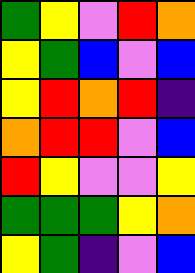[["green", "yellow", "violet", "red", "orange"], ["yellow", "green", "blue", "violet", "blue"], ["yellow", "red", "orange", "red", "indigo"], ["orange", "red", "red", "violet", "blue"], ["red", "yellow", "violet", "violet", "yellow"], ["green", "green", "green", "yellow", "orange"], ["yellow", "green", "indigo", "violet", "blue"]]